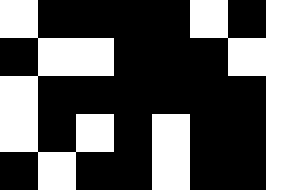[["white", "black", "black", "black", "black", "white", "black", "white"], ["black", "white", "white", "black", "black", "black", "white", "white"], ["white", "black", "black", "black", "black", "black", "black", "white"], ["white", "black", "white", "black", "white", "black", "black", "white"], ["black", "white", "black", "black", "white", "black", "black", "white"]]